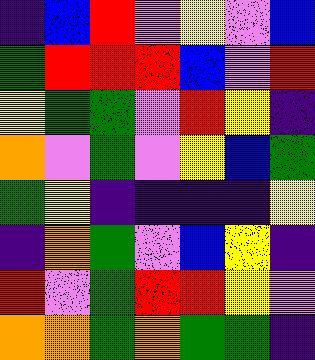[["indigo", "blue", "red", "violet", "yellow", "violet", "blue"], ["green", "red", "red", "red", "blue", "violet", "red"], ["yellow", "green", "green", "violet", "red", "yellow", "indigo"], ["orange", "violet", "green", "violet", "yellow", "blue", "green"], ["green", "yellow", "indigo", "indigo", "indigo", "indigo", "yellow"], ["indigo", "orange", "green", "violet", "blue", "yellow", "indigo"], ["red", "violet", "green", "red", "red", "yellow", "violet"], ["orange", "orange", "green", "orange", "green", "green", "indigo"]]